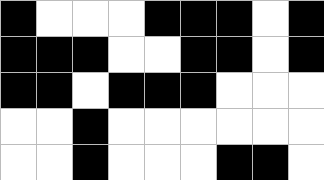[["black", "white", "white", "white", "black", "black", "black", "white", "black"], ["black", "black", "black", "white", "white", "black", "black", "white", "black"], ["black", "black", "white", "black", "black", "black", "white", "white", "white"], ["white", "white", "black", "white", "white", "white", "white", "white", "white"], ["white", "white", "black", "white", "white", "white", "black", "black", "white"]]